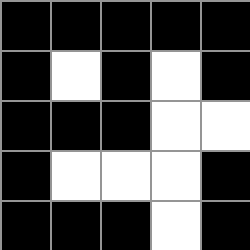[["black", "black", "black", "black", "black"], ["black", "white", "black", "white", "black"], ["black", "black", "black", "white", "white"], ["black", "white", "white", "white", "black"], ["black", "black", "black", "white", "black"]]